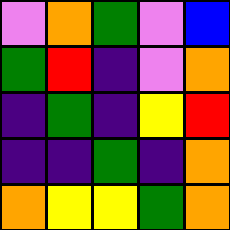[["violet", "orange", "green", "violet", "blue"], ["green", "red", "indigo", "violet", "orange"], ["indigo", "green", "indigo", "yellow", "red"], ["indigo", "indigo", "green", "indigo", "orange"], ["orange", "yellow", "yellow", "green", "orange"]]